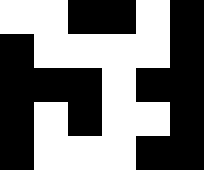[["white", "white", "black", "black", "white", "black"], ["black", "white", "white", "white", "white", "black"], ["black", "black", "black", "white", "black", "black"], ["black", "white", "black", "white", "white", "black"], ["black", "white", "white", "white", "black", "black"]]